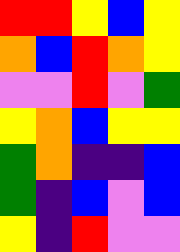[["red", "red", "yellow", "blue", "yellow"], ["orange", "blue", "red", "orange", "yellow"], ["violet", "violet", "red", "violet", "green"], ["yellow", "orange", "blue", "yellow", "yellow"], ["green", "orange", "indigo", "indigo", "blue"], ["green", "indigo", "blue", "violet", "blue"], ["yellow", "indigo", "red", "violet", "violet"]]